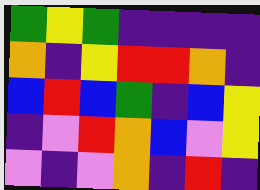[["green", "yellow", "green", "indigo", "indigo", "indigo", "indigo"], ["orange", "indigo", "yellow", "red", "red", "orange", "indigo"], ["blue", "red", "blue", "green", "indigo", "blue", "yellow"], ["indigo", "violet", "red", "orange", "blue", "violet", "yellow"], ["violet", "indigo", "violet", "orange", "indigo", "red", "indigo"]]